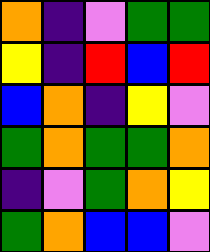[["orange", "indigo", "violet", "green", "green"], ["yellow", "indigo", "red", "blue", "red"], ["blue", "orange", "indigo", "yellow", "violet"], ["green", "orange", "green", "green", "orange"], ["indigo", "violet", "green", "orange", "yellow"], ["green", "orange", "blue", "blue", "violet"]]